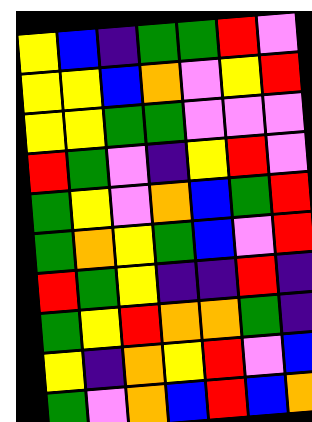[["yellow", "blue", "indigo", "green", "green", "red", "violet"], ["yellow", "yellow", "blue", "orange", "violet", "yellow", "red"], ["yellow", "yellow", "green", "green", "violet", "violet", "violet"], ["red", "green", "violet", "indigo", "yellow", "red", "violet"], ["green", "yellow", "violet", "orange", "blue", "green", "red"], ["green", "orange", "yellow", "green", "blue", "violet", "red"], ["red", "green", "yellow", "indigo", "indigo", "red", "indigo"], ["green", "yellow", "red", "orange", "orange", "green", "indigo"], ["yellow", "indigo", "orange", "yellow", "red", "violet", "blue"], ["green", "violet", "orange", "blue", "red", "blue", "orange"]]